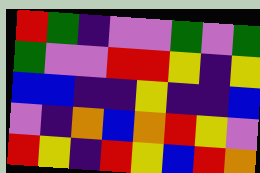[["red", "green", "indigo", "violet", "violet", "green", "violet", "green"], ["green", "violet", "violet", "red", "red", "yellow", "indigo", "yellow"], ["blue", "blue", "indigo", "indigo", "yellow", "indigo", "indigo", "blue"], ["violet", "indigo", "orange", "blue", "orange", "red", "yellow", "violet"], ["red", "yellow", "indigo", "red", "yellow", "blue", "red", "orange"]]